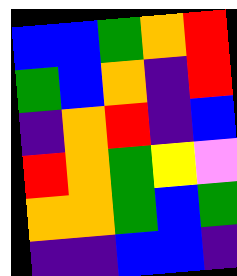[["blue", "blue", "green", "orange", "red"], ["green", "blue", "orange", "indigo", "red"], ["indigo", "orange", "red", "indigo", "blue"], ["red", "orange", "green", "yellow", "violet"], ["orange", "orange", "green", "blue", "green"], ["indigo", "indigo", "blue", "blue", "indigo"]]